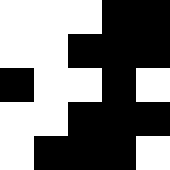[["white", "white", "white", "black", "black"], ["white", "white", "black", "black", "black"], ["black", "white", "white", "black", "white"], ["white", "white", "black", "black", "black"], ["white", "black", "black", "black", "white"]]